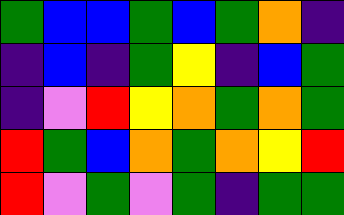[["green", "blue", "blue", "green", "blue", "green", "orange", "indigo"], ["indigo", "blue", "indigo", "green", "yellow", "indigo", "blue", "green"], ["indigo", "violet", "red", "yellow", "orange", "green", "orange", "green"], ["red", "green", "blue", "orange", "green", "orange", "yellow", "red"], ["red", "violet", "green", "violet", "green", "indigo", "green", "green"]]